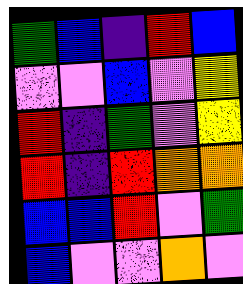[["green", "blue", "indigo", "red", "blue"], ["violet", "violet", "blue", "violet", "yellow"], ["red", "indigo", "green", "violet", "yellow"], ["red", "indigo", "red", "orange", "orange"], ["blue", "blue", "red", "violet", "green"], ["blue", "violet", "violet", "orange", "violet"]]